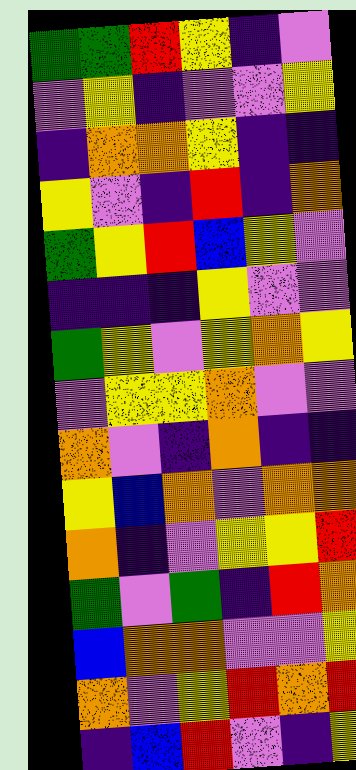[["green", "green", "red", "yellow", "indigo", "violet"], ["violet", "yellow", "indigo", "violet", "violet", "yellow"], ["indigo", "orange", "orange", "yellow", "indigo", "indigo"], ["yellow", "violet", "indigo", "red", "indigo", "orange"], ["green", "yellow", "red", "blue", "yellow", "violet"], ["indigo", "indigo", "indigo", "yellow", "violet", "violet"], ["green", "yellow", "violet", "yellow", "orange", "yellow"], ["violet", "yellow", "yellow", "orange", "violet", "violet"], ["orange", "violet", "indigo", "orange", "indigo", "indigo"], ["yellow", "blue", "orange", "violet", "orange", "orange"], ["orange", "indigo", "violet", "yellow", "yellow", "red"], ["green", "violet", "green", "indigo", "red", "orange"], ["blue", "orange", "orange", "violet", "violet", "yellow"], ["orange", "violet", "yellow", "red", "orange", "red"], ["indigo", "blue", "red", "violet", "indigo", "yellow"]]